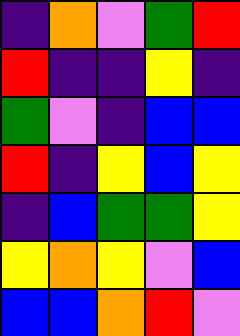[["indigo", "orange", "violet", "green", "red"], ["red", "indigo", "indigo", "yellow", "indigo"], ["green", "violet", "indigo", "blue", "blue"], ["red", "indigo", "yellow", "blue", "yellow"], ["indigo", "blue", "green", "green", "yellow"], ["yellow", "orange", "yellow", "violet", "blue"], ["blue", "blue", "orange", "red", "violet"]]